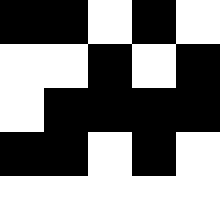[["black", "black", "white", "black", "white"], ["white", "white", "black", "white", "black"], ["white", "black", "black", "black", "black"], ["black", "black", "white", "black", "white"], ["white", "white", "white", "white", "white"]]